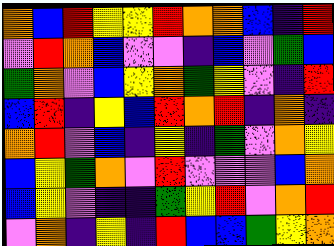[["orange", "blue", "red", "yellow", "yellow", "red", "orange", "orange", "blue", "indigo", "red"], ["violet", "red", "orange", "blue", "violet", "violet", "indigo", "blue", "violet", "green", "blue"], ["green", "orange", "violet", "blue", "yellow", "orange", "green", "yellow", "violet", "indigo", "red"], ["blue", "red", "indigo", "yellow", "blue", "red", "orange", "red", "indigo", "orange", "indigo"], ["orange", "red", "violet", "blue", "indigo", "yellow", "indigo", "green", "violet", "orange", "yellow"], ["blue", "yellow", "green", "orange", "violet", "red", "violet", "violet", "violet", "blue", "orange"], ["blue", "yellow", "violet", "indigo", "indigo", "green", "yellow", "red", "violet", "orange", "red"], ["violet", "orange", "indigo", "yellow", "indigo", "red", "blue", "blue", "green", "yellow", "orange"]]